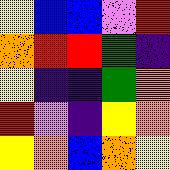[["yellow", "blue", "blue", "violet", "red"], ["orange", "red", "red", "green", "indigo"], ["yellow", "indigo", "indigo", "green", "orange"], ["red", "violet", "indigo", "yellow", "orange"], ["yellow", "orange", "blue", "orange", "yellow"]]